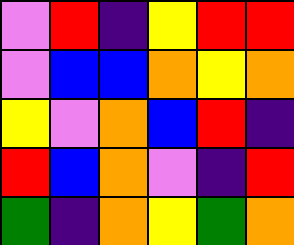[["violet", "red", "indigo", "yellow", "red", "red"], ["violet", "blue", "blue", "orange", "yellow", "orange"], ["yellow", "violet", "orange", "blue", "red", "indigo"], ["red", "blue", "orange", "violet", "indigo", "red"], ["green", "indigo", "orange", "yellow", "green", "orange"]]